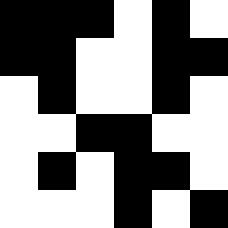[["black", "black", "black", "white", "black", "white"], ["black", "black", "white", "white", "black", "black"], ["white", "black", "white", "white", "black", "white"], ["white", "white", "black", "black", "white", "white"], ["white", "black", "white", "black", "black", "white"], ["white", "white", "white", "black", "white", "black"]]